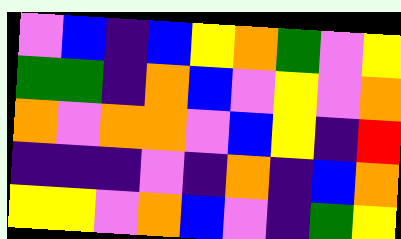[["violet", "blue", "indigo", "blue", "yellow", "orange", "green", "violet", "yellow"], ["green", "green", "indigo", "orange", "blue", "violet", "yellow", "violet", "orange"], ["orange", "violet", "orange", "orange", "violet", "blue", "yellow", "indigo", "red"], ["indigo", "indigo", "indigo", "violet", "indigo", "orange", "indigo", "blue", "orange"], ["yellow", "yellow", "violet", "orange", "blue", "violet", "indigo", "green", "yellow"]]